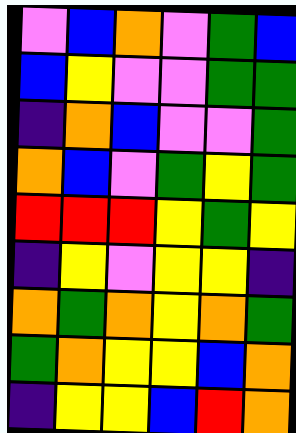[["violet", "blue", "orange", "violet", "green", "blue"], ["blue", "yellow", "violet", "violet", "green", "green"], ["indigo", "orange", "blue", "violet", "violet", "green"], ["orange", "blue", "violet", "green", "yellow", "green"], ["red", "red", "red", "yellow", "green", "yellow"], ["indigo", "yellow", "violet", "yellow", "yellow", "indigo"], ["orange", "green", "orange", "yellow", "orange", "green"], ["green", "orange", "yellow", "yellow", "blue", "orange"], ["indigo", "yellow", "yellow", "blue", "red", "orange"]]